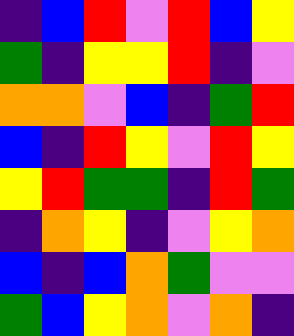[["indigo", "blue", "red", "violet", "red", "blue", "yellow"], ["green", "indigo", "yellow", "yellow", "red", "indigo", "violet"], ["orange", "orange", "violet", "blue", "indigo", "green", "red"], ["blue", "indigo", "red", "yellow", "violet", "red", "yellow"], ["yellow", "red", "green", "green", "indigo", "red", "green"], ["indigo", "orange", "yellow", "indigo", "violet", "yellow", "orange"], ["blue", "indigo", "blue", "orange", "green", "violet", "violet"], ["green", "blue", "yellow", "orange", "violet", "orange", "indigo"]]